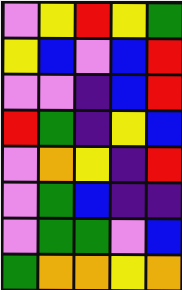[["violet", "yellow", "red", "yellow", "green"], ["yellow", "blue", "violet", "blue", "red"], ["violet", "violet", "indigo", "blue", "red"], ["red", "green", "indigo", "yellow", "blue"], ["violet", "orange", "yellow", "indigo", "red"], ["violet", "green", "blue", "indigo", "indigo"], ["violet", "green", "green", "violet", "blue"], ["green", "orange", "orange", "yellow", "orange"]]